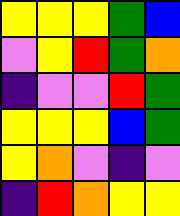[["yellow", "yellow", "yellow", "green", "blue"], ["violet", "yellow", "red", "green", "orange"], ["indigo", "violet", "violet", "red", "green"], ["yellow", "yellow", "yellow", "blue", "green"], ["yellow", "orange", "violet", "indigo", "violet"], ["indigo", "red", "orange", "yellow", "yellow"]]